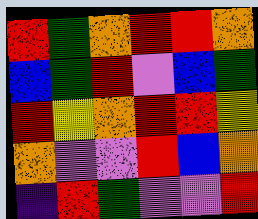[["red", "green", "orange", "red", "red", "orange"], ["blue", "green", "red", "violet", "blue", "green"], ["red", "yellow", "orange", "red", "red", "yellow"], ["orange", "violet", "violet", "red", "blue", "orange"], ["indigo", "red", "green", "violet", "violet", "red"]]